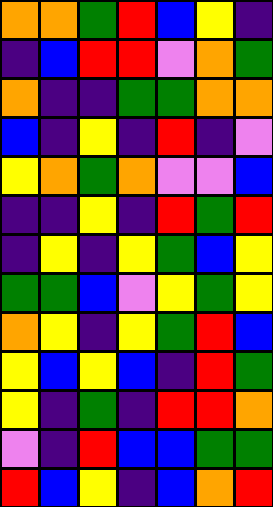[["orange", "orange", "green", "red", "blue", "yellow", "indigo"], ["indigo", "blue", "red", "red", "violet", "orange", "green"], ["orange", "indigo", "indigo", "green", "green", "orange", "orange"], ["blue", "indigo", "yellow", "indigo", "red", "indigo", "violet"], ["yellow", "orange", "green", "orange", "violet", "violet", "blue"], ["indigo", "indigo", "yellow", "indigo", "red", "green", "red"], ["indigo", "yellow", "indigo", "yellow", "green", "blue", "yellow"], ["green", "green", "blue", "violet", "yellow", "green", "yellow"], ["orange", "yellow", "indigo", "yellow", "green", "red", "blue"], ["yellow", "blue", "yellow", "blue", "indigo", "red", "green"], ["yellow", "indigo", "green", "indigo", "red", "red", "orange"], ["violet", "indigo", "red", "blue", "blue", "green", "green"], ["red", "blue", "yellow", "indigo", "blue", "orange", "red"]]